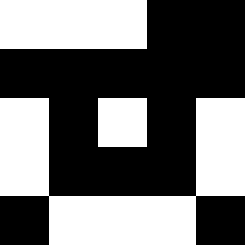[["white", "white", "white", "black", "black"], ["black", "black", "black", "black", "black"], ["white", "black", "white", "black", "white"], ["white", "black", "black", "black", "white"], ["black", "white", "white", "white", "black"]]